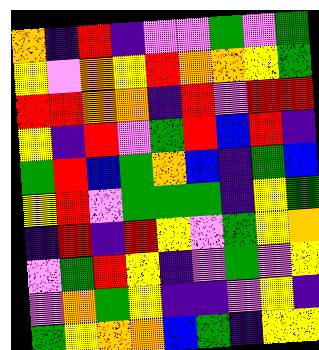[["orange", "indigo", "red", "indigo", "violet", "violet", "green", "violet", "green"], ["yellow", "violet", "orange", "yellow", "red", "orange", "orange", "yellow", "green"], ["red", "red", "orange", "orange", "indigo", "red", "violet", "red", "red"], ["yellow", "indigo", "red", "violet", "green", "red", "blue", "red", "indigo"], ["green", "red", "blue", "green", "orange", "blue", "indigo", "green", "blue"], ["yellow", "red", "violet", "green", "green", "green", "indigo", "yellow", "green"], ["indigo", "red", "indigo", "red", "yellow", "violet", "green", "yellow", "orange"], ["violet", "green", "red", "yellow", "indigo", "violet", "green", "violet", "yellow"], ["violet", "orange", "green", "yellow", "indigo", "indigo", "violet", "yellow", "indigo"], ["green", "yellow", "orange", "orange", "blue", "green", "indigo", "yellow", "yellow"]]